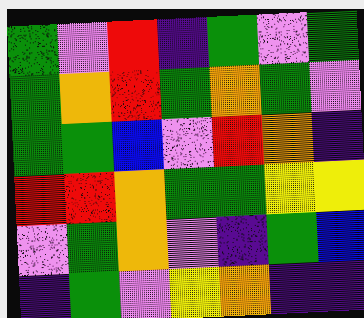[["green", "violet", "red", "indigo", "green", "violet", "green"], ["green", "orange", "red", "green", "orange", "green", "violet"], ["green", "green", "blue", "violet", "red", "orange", "indigo"], ["red", "red", "orange", "green", "green", "yellow", "yellow"], ["violet", "green", "orange", "violet", "indigo", "green", "blue"], ["indigo", "green", "violet", "yellow", "orange", "indigo", "indigo"]]